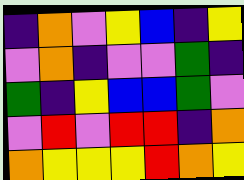[["indigo", "orange", "violet", "yellow", "blue", "indigo", "yellow"], ["violet", "orange", "indigo", "violet", "violet", "green", "indigo"], ["green", "indigo", "yellow", "blue", "blue", "green", "violet"], ["violet", "red", "violet", "red", "red", "indigo", "orange"], ["orange", "yellow", "yellow", "yellow", "red", "orange", "yellow"]]